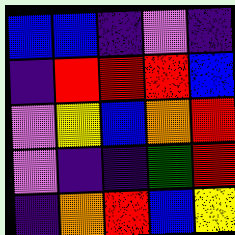[["blue", "blue", "indigo", "violet", "indigo"], ["indigo", "red", "red", "red", "blue"], ["violet", "yellow", "blue", "orange", "red"], ["violet", "indigo", "indigo", "green", "red"], ["indigo", "orange", "red", "blue", "yellow"]]